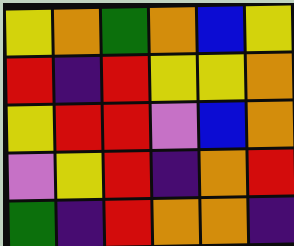[["yellow", "orange", "green", "orange", "blue", "yellow"], ["red", "indigo", "red", "yellow", "yellow", "orange"], ["yellow", "red", "red", "violet", "blue", "orange"], ["violet", "yellow", "red", "indigo", "orange", "red"], ["green", "indigo", "red", "orange", "orange", "indigo"]]